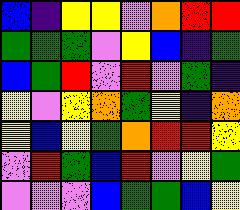[["blue", "indigo", "yellow", "yellow", "violet", "orange", "red", "red"], ["green", "green", "green", "violet", "yellow", "blue", "indigo", "green"], ["blue", "green", "red", "violet", "red", "violet", "green", "indigo"], ["yellow", "violet", "yellow", "orange", "green", "yellow", "indigo", "orange"], ["yellow", "blue", "yellow", "green", "orange", "red", "red", "yellow"], ["violet", "red", "green", "blue", "red", "violet", "yellow", "green"], ["violet", "violet", "violet", "blue", "green", "green", "blue", "yellow"]]